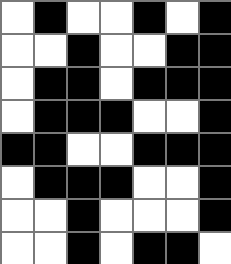[["white", "black", "white", "white", "black", "white", "black"], ["white", "white", "black", "white", "white", "black", "black"], ["white", "black", "black", "white", "black", "black", "black"], ["white", "black", "black", "black", "white", "white", "black"], ["black", "black", "white", "white", "black", "black", "black"], ["white", "black", "black", "black", "white", "white", "black"], ["white", "white", "black", "white", "white", "white", "black"], ["white", "white", "black", "white", "black", "black", "white"]]